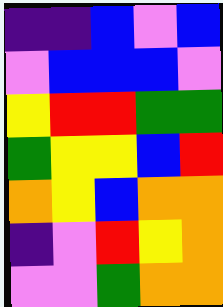[["indigo", "indigo", "blue", "violet", "blue"], ["violet", "blue", "blue", "blue", "violet"], ["yellow", "red", "red", "green", "green"], ["green", "yellow", "yellow", "blue", "red"], ["orange", "yellow", "blue", "orange", "orange"], ["indigo", "violet", "red", "yellow", "orange"], ["violet", "violet", "green", "orange", "orange"]]